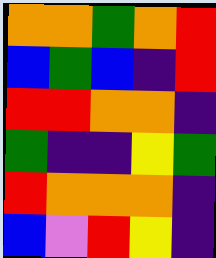[["orange", "orange", "green", "orange", "red"], ["blue", "green", "blue", "indigo", "red"], ["red", "red", "orange", "orange", "indigo"], ["green", "indigo", "indigo", "yellow", "green"], ["red", "orange", "orange", "orange", "indigo"], ["blue", "violet", "red", "yellow", "indigo"]]